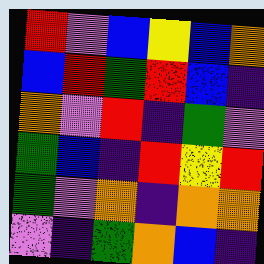[["red", "violet", "blue", "yellow", "blue", "orange"], ["blue", "red", "green", "red", "blue", "indigo"], ["orange", "violet", "red", "indigo", "green", "violet"], ["green", "blue", "indigo", "red", "yellow", "red"], ["green", "violet", "orange", "indigo", "orange", "orange"], ["violet", "indigo", "green", "orange", "blue", "indigo"]]